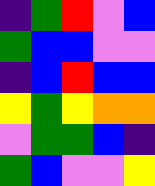[["indigo", "green", "red", "violet", "blue"], ["green", "blue", "blue", "violet", "violet"], ["indigo", "blue", "red", "blue", "blue"], ["yellow", "green", "yellow", "orange", "orange"], ["violet", "green", "green", "blue", "indigo"], ["green", "blue", "violet", "violet", "yellow"]]